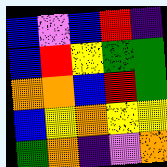[["blue", "violet", "blue", "red", "indigo"], ["blue", "red", "yellow", "green", "green"], ["orange", "orange", "blue", "red", "green"], ["blue", "yellow", "orange", "yellow", "yellow"], ["green", "orange", "indigo", "violet", "orange"]]